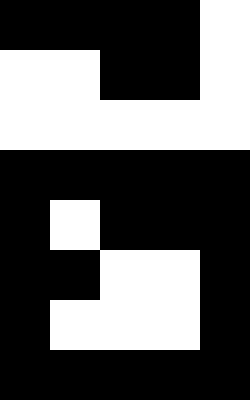[["black", "black", "black", "black", "white"], ["white", "white", "black", "black", "white"], ["white", "white", "white", "white", "white"], ["black", "black", "black", "black", "black"], ["black", "white", "black", "black", "black"], ["black", "black", "white", "white", "black"], ["black", "white", "white", "white", "black"], ["black", "black", "black", "black", "black"]]